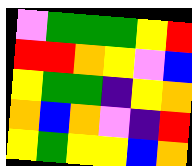[["violet", "green", "green", "green", "yellow", "red"], ["red", "red", "orange", "yellow", "violet", "blue"], ["yellow", "green", "green", "indigo", "yellow", "orange"], ["orange", "blue", "orange", "violet", "indigo", "red"], ["yellow", "green", "yellow", "yellow", "blue", "orange"]]